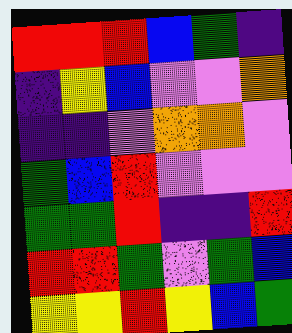[["red", "red", "red", "blue", "green", "indigo"], ["indigo", "yellow", "blue", "violet", "violet", "orange"], ["indigo", "indigo", "violet", "orange", "orange", "violet"], ["green", "blue", "red", "violet", "violet", "violet"], ["green", "green", "red", "indigo", "indigo", "red"], ["red", "red", "green", "violet", "green", "blue"], ["yellow", "yellow", "red", "yellow", "blue", "green"]]